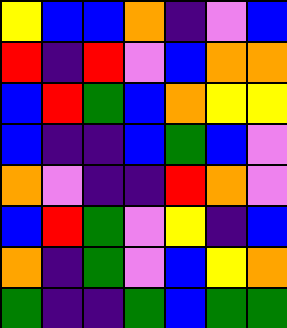[["yellow", "blue", "blue", "orange", "indigo", "violet", "blue"], ["red", "indigo", "red", "violet", "blue", "orange", "orange"], ["blue", "red", "green", "blue", "orange", "yellow", "yellow"], ["blue", "indigo", "indigo", "blue", "green", "blue", "violet"], ["orange", "violet", "indigo", "indigo", "red", "orange", "violet"], ["blue", "red", "green", "violet", "yellow", "indigo", "blue"], ["orange", "indigo", "green", "violet", "blue", "yellow", "orange"], ["green", "indigo", "indigo", "green", "blue", "green", "green"]]